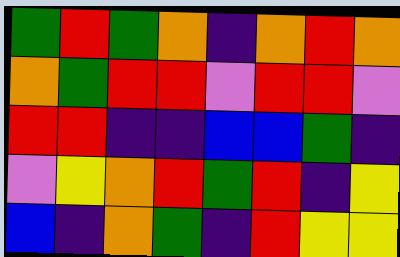[["green", "red", "green", "orange", "indigo", "orange", "red", "orange"], ["orange", "green", "red", "red", "violet", "red", "red", "violet"], ["red", "red", "indigo", "indigo", "blue", "blue", "green", "indigo"], ["violet", "yellow", "orange", "red", "green", "red", "indigo", "yellow"], ["blue", "indigo", "orange", "green", "indigo", "red", "yellow", "yellow"]]